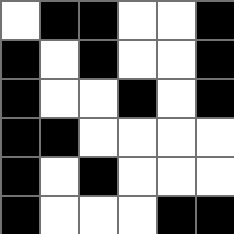[["white", "black", "black", "white", "white", "black"], ["black", "white", "black", "white", "white", "black"], ["black", "white", "white", "black", "white", "black"], ["black", "black", "white", "white", "white", "white"], ["black", "white", "black", "white", "white", "white"], ["black", "white", "white", "white", "black", "black"]]